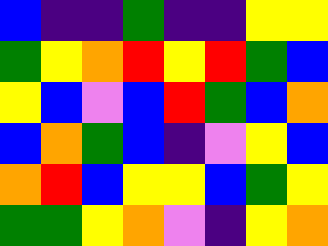[["blue", "indigo", "indigo", "green", "indigo", "indigo", "yellow", "yellow"], ["green", "yellow", "orange", "red", "yellow", "red", "green", "blue"], ["yellow", "blue", "violet", "blue", "red", "green", "blue", "orange"], ["blue", "orange", "green", "blue", "indigo", "violet", "yellow", "blue"], ["orange", "red", "blue", "yellow", "yellow", "blue", "green", "yellow"], ["green", "green", "yellow", "orange", "violet", "indigo", "yellow", "orange"]]